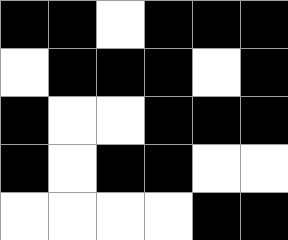[["black", "black", "white", "black", "black", "black"], ["white", "black", "black", "black", "white", "black"], ["black", "white", "white", "black", "black", "black"], ["black", "white", "black", "black", "white", "white"], ["white", "white", "white", "white", "black", "black"]]